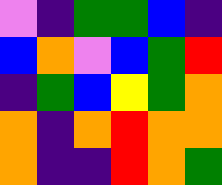[["violet", "indigo", "green", "green", "blue", "indigo"], ["blue", "orange", "violet", "blue", "green", "red"], ["indigo", "green", "blue", "yellow", "green", "orange"], ["orange", "indigo", "orange", "red", "orange", "orange"], ["orange", "indigo", "indigo", "red", "orange", "green"]]